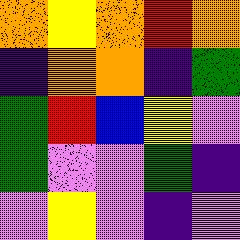[["orange", "yellow", "orange", "red", "orange"], ["indigo", "orange", "orange", "indigo", "green"], ["green", "red", "blue", "yellow", "violet"], ["green", "violet", "violet", "green", "indigo"], ["violet", "yellow", "violet", "indigo", "violet"]]